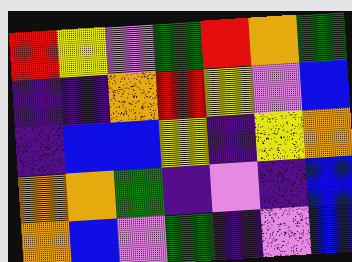[["red", "yellow", "violet", "green", "red", "orange", "green"], ["indigo", "indigo", "orange", "red", "yellow", "violet", "blue"], ["indigo", "blue", "blue", "yellow", "indigo", "yellow", "orange"], ["orange", "orange", "green", "indigo", "violet", "indigo", "blue"], ["orange", "blue", "violet", "green", "indigo", "violet", "blue"]]